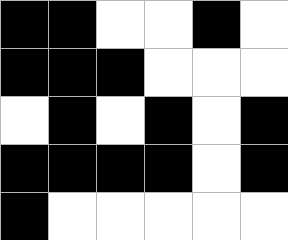[["black", "black", "white", "white", "black", "white"], ["black", "black", "black", "white", "white", "white"], ["white", "black", "white", "black", "white", "black"], ["black", "black", "black", "black", "white", "black"], ["black", "white", "white", "white", "white", "white"]]